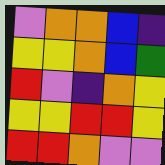[["violet", "orange", "orange", "blue", "indigo"], ["yellow", "yellow", "orange", "blue", "green"], ["red", "violet", "indigo", "orange", "yellow"], ["yellow", "yellow", "red", "red", "yellow"], ["red", "red", "orange", "violet", "violet"]]